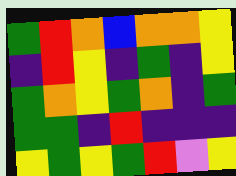[["green", "red", "orange", "blue", "orange", "orange", "yellow"], ["indigo", "red", "yellow", "indigo", "green", "indigo", "yellow"], ["green", "orange", "yellow", "green", "orange", "indigo", "green"], ["green", "green", "indigo", "red", "indigo", "indigo", "indigo"], ["yellow", "green", "yellow", "green", "red", "violet", "yellow"]]